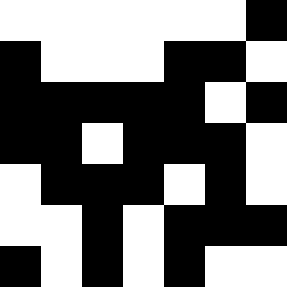[["white", "white", "white", "white", "white", "white", "black"], ["black", "white", "white", "white", "black", "black", "white"], ["black", "black", "black", "black", "black", "white", "black"], ["black", "black", "white", "black", "black", "black", "white"], ["white", "black", "black", "black", "white", "black", "white"], ["white", "white", "black", "white", "black", "black", "black"], ["black", "white", "black", "white", "black", "white", "white"]]